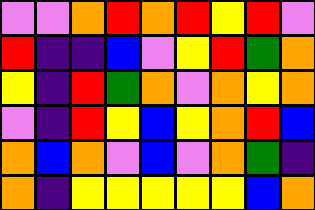[["violet", "violet", "orange", "red", "orange", "red", "yellow", "red", "violet"], ["red", "indigo", "indigo", "blue", "violet", "yellow", "red", "green", "orange"], ["yellow", "indigo", "red", "green", "orange", "violet", "orange", "yellow", "orange"], ["violet", "indigo", "red", "yellow", "blue", "yellow", "orange", "red", "blue"], ["orange", "blue", "orange", "violet", "blue", "violet", "orange", "green", "indigo"], ["orange", "indigo", "yellow", "yellow", "yellow", "yellow", "yellow", "blue", "orange"]]